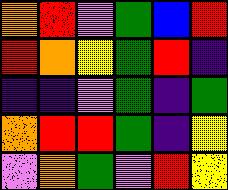[["orange", "red", "violet", "green", "blue", "red"], ["red", "orange", "yellow", "green", "red", "indigo"], ["indigo", "indigo", "violet", "green", "indigo", "green"], ["orange", "red", "red", "green", "indigo", "yellow"], ["violet", "orange", "green", "violet", "red", "yellow"]]